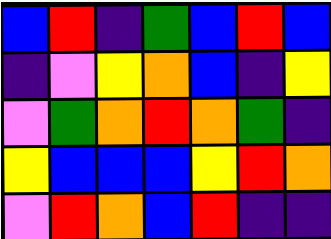[["blue", "red", "indigo", "green", "blue", "red", "blue"], ["indigo", "violet", "yellow", "orange", "blue", "indigo", "yellow"], ["violet", "green", "orange", "red", "orange", "green", "indigo"], ["yellow", "blue", "blue", "blue", "yellow", "red", "orange"], ["violet", "red", "orange", "blue", "red", "indigo", "indigo"]]